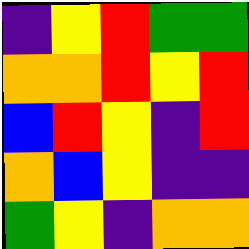[["indigo", "yellow", "red", "green", "green"], ["orange", "orange", "red", "yellow", "red"], ["blue", "red", "yellow", "indigo", "red"], ["orange", "blue", "yellow", "indigo", "indigo"], ["green", "yellow", "indigo", "orange", "orange"]]